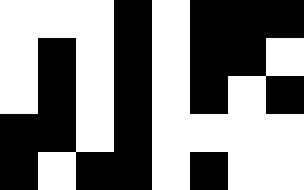[["white", "white", "white", "black", "white", "black", "black", "black"], ["white", "black", "white", "black", "white", "black", "black", "white"], ["white", "black", "white", "black", "white", "black", "white", "black"], ["black", "black", "white", "black", "white", "white", "white", "white"], ["black", "white", "black", "black", "white", "black", "white", "white"]]